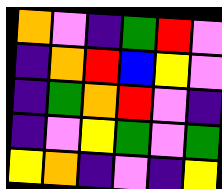[["orange", "violet", "indigo", "green", "red", "violet"], ["indigo", "orange", "red", "blue", "yellow", "violet"], ["indigo", "green", "orange", "red", "violet", "indigo"], ["indigo", "violet", "yellow", "green", "violet", "green"], ["yellow", "orange", "indigo", "violet", "indigo", "yellow"]]